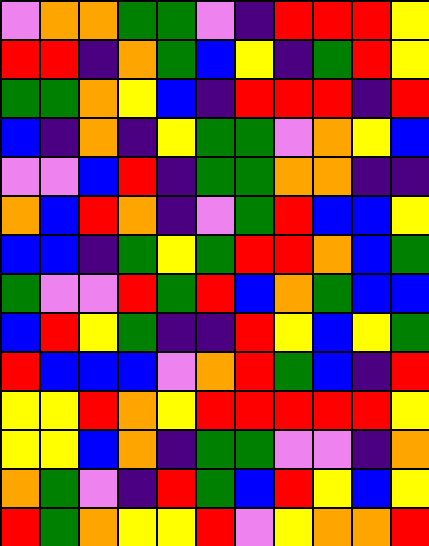[["violet", "orange", "orange", "green", "green", "violet", "indigo", "red", "red", "red", "yellow"], ["red", "red", "indigo", "orange", "green", "blue", "yellow", "indigo", "green", "red", "yellow"], ["green", "green", "orange", "yellow", "blue", "indigo", "red", "red", "red", "indigo", "red"], ["blue", "indigo", "orange", "indigo", "yellow", "green", "green", "violet", "orange", "yellow", "blue"], ["violet", "violet", "blue", "red", "indigo", "green", "green", "orange", "orange", "indigo", "indigo"], ["orange", "blue", "red", "orange", "indigo", "violet", "green", "red", "blue", "blue", "yellow"], ["blue", "blue", "indigo", "green", "yellow", "green", "red", "red", "orange", "blue", "green"], ["green", "violet", "violet", "red", "green", "red", "blue", "orange", "green", "blue", "blue"], ["blue", "red", "yellow", "green", "indigo", "indigo", "red", "yellow", "blue", "yellow", "green"], ["red", "blue", "blue", "blue", "violet", "orange", "red", "green", "blue", "indigo", "red"], ["yellow", "yellow", "red", "orange", "yellow", "red", "red", "red", "red", "red", "yellow"], ["yellow", "yellow", "blue", "orange", "indigo", "green", "green", "violet", "violet", "indigo", "orange"], ["orange", "green", "violet", "indigo", "red", "green", "blue", "red", "yellow", "blue", "yellow"], ["red", "green", "orange", "yellow", "yellow", "red", "violet", "yellow", "orange", "orange", "red"]]